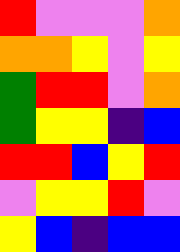[["red", "violet", "violet", "violet", "orange"], ["orange", "orange", "yellow", "violet", "yellow"], ["green", "red", "red", "violet", "orange"], ["green", "yellow", "yellow", "indigo", "blue"], ["red", "red", "blue", "yellow", "red"], ["violet", "yellow", "yellow", "red", "violet"], ["yellow", "blue", "indigo", "blue", "blue"]]